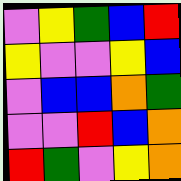[["violet", "yellow", "green", "blue", "red"], ["yellow", "violet", "violet", "yellow", "blue"], ["violet", "blue", "blue", "orange", "green"], ["violet", "violet", "red", "blue", "orange"], ["red", "green", "violet", "yellow", "orange"]]